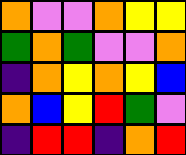[["orange", "violet", "violet", "orange", "yellow", "yellow"], ["green", "orange", "green", "violet", "violet", "orange"], ["indigo", "orange", "yellow", "orange", "yellow", "blue"], ["orange", "blue", "yellow", "red", "green", "violet"], ["indigo", "red", "red", "indigo", "orange", "red"]]